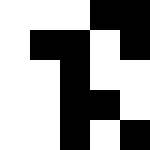[["white", "white", "white", "black", "black"], ["white", "black", "black", "white", "black"], ["white", "white", "black", "white", "white"], ["white", "white", "black", "black", "white"], ["white", "white", "black", "white", "black"]]